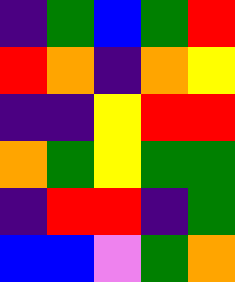[["indigo", "green", "blue", "green", "red"], ["red", "orange", "indigo", "orange", "yellow"], ["indigo", "indigo", "yellow", "red", "red"], ["orange", "green", "yellow", "green", "green"], ["indigo", "red", "red", "indigo", "green"], ["blue", "blue", "violet", "green", "orange"]]